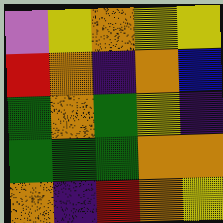[["violet", "yellow", "orange", "yellow", "yellow"], ["red", "orange", "indigo", "orange", "blue"], ["green", "orange", "green", "yellow", "indigo"], ["green", "green", "green", "orange", "orange"], ["orange", "indigo", "red", "orange", "yellow"]]